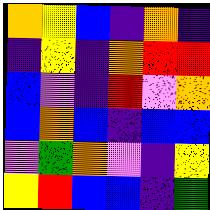[["orange", "yellow", "blue", "indigo", "orange", "indigo"], ["indigo", "yellow", "indigo", "orange", "red", "red"], ["blue", "violet", "indigo", "red", "violet", "orange"], ["blue", "orange", "blue", "indigo", "blue", "blue"], ["violet", "green", "orange", "violet", "indigo", "yellow"], ["yellow", "red", "blue", "blue", "indigo", "green"]]